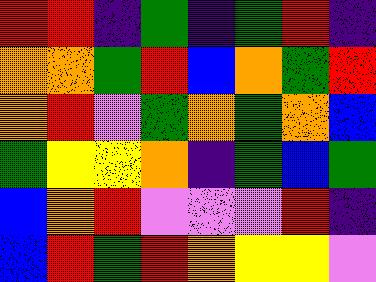[["red", "red", "indigo", "green", "indigo", "green", "red", "indigo"], ["orange", "orange", "green", "red", "blue", "orange", "green", "red"], ["orange", "red", "violet", "green", "orange", "green", "orange", "blue"], ["green", "yellow", "yellow", "orange", "indigo", "green", "blue", "green"], ["blue", "orange", "red", "violet", "violet", "violet", "red", "indigo"], ["blue", "red", "green", "red", "orange", "yellow", "yellow", "violet"]]